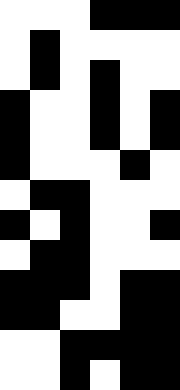[["white", "white", "white", "black", "black", "black"], ["white", "black", "white", "white", "white", "white"], ["white", "black", "white", "black", "white", "white"], ["black", "white", "white", "black", "white", "black"], ["black", "white", "white", "black", "white", "black"], ["black", "white", "white", "white", "black", "white"], ["white", "black", "black", "white", "white", "white"], ["black", "white", "black", "white", "white", "black"], ["white", "black", "black", "white", "white", "white"], ["black", "black", "black", "white", "black", "black"], ["black", "black", "white", "white", "black", "black"], ["white", "white", "black", "black", "black", "black"], ["white", "white", "black", "white", "black", "black"]]